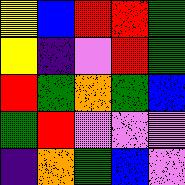[["yellow", "blue", "red", "red", "green"], ["yellow", "indigo", "violet", "red", "green"], ["red", "green", "orange", "green", "blue"], ["green", "red", "violet", "violet", "violet"], ["indigo", "orange", "green", "blue", "violet"]]